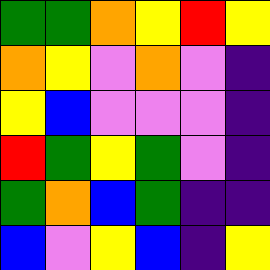[["green", "green", "orange", "yellow", "red", "yellow"], ["orange", "yellow", "violet", "orange", "violet", "indigo"], ["yellow", "blue", "violet", "violet", "violet", "indigo"], ["red", "green", "yellow", "green", "violet", "indigo"], ["green", "orange", "blue", "green", "indigo", "indigo"], ["blue", "violet", "yellow", "blue", "indigo", "yellow"]]